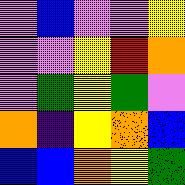[["violet", "blue", "violet", "violet", "yellow"], ["violet", "violet", "yellow", "red", "orange"], ["violet", "green", "yellow", "green", "violet"], ["orange", "indigo", "yellow", "orange", "blue"], ["blue", "blue", "orange", "yellow", "green"]]